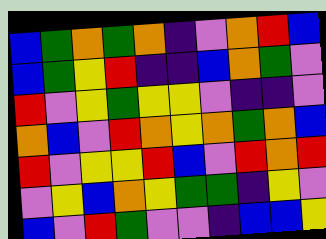[["blue", "green", "orange", "green", "orange", "indigo", "violet", "orange", "red", "blue"], ["blue", "green", "yellow", "red", "indigo", "indigo", "blue", "orange", "green", "violet"], ["red", "violet", "yellow", "green", "yellow", "yellow", "violet", "indigo", "indigo", "violet"], ["orange", "blue", "violet", "red", "orange", "yellow", "orange", "green", "orange", "blue"], ["red", "violet", "yellow", "yellow", "red", "blue", "violet", "red", "orange", "red"], ["violet", "yellow", "blue", "orange", "yellow", "green", "green", "indigo", "yellow", "violet"], ["blue", "violet", "red", "green", "violet", "violet", "indigo", "blue", "blue", "yellow"]]